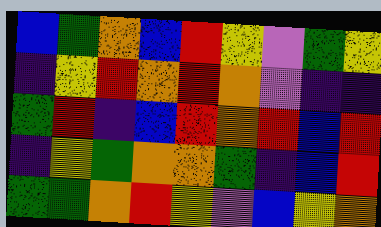[["blue", "green", "orange", "blue", "red", "yellow", "violet", "green", "yellow"], ["indigo", "yellow", "red", "orange", "red", "orange", "violet", "indigo", "indigo"], ["green", "red", "indigo", "blue", "red", "orange", "red", "blue", "red"], ["indigo", "yellow", "green", "orange", "orange", "green", "indigo", "blue", "red"], ["green", "green", "orange", "red", "yellow", "violet", "blue", "yellow", "orange"]]